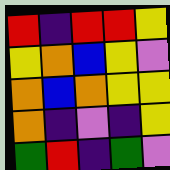[["red", "indigo", "red", "red", "yellow"], ["yellow", "orange", "blue", "yellow", "violet"], ["orange", "blue", "orange", "yellow", "yellow"], ["orange", "indigo", "violet", "indigo", "yellow"], ["green", "red", "indigo", "green", "violet"]]